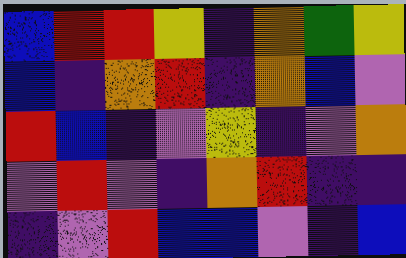[["blue", "red", "red", "yellow", "indigo", "orange", "green", "yellow"], ["blue", "indigo", "orange", "red", "indigo", "orange", "blue", "violet"], ["red", "blue", "indigo", "violet", "yellow", "indigo", "violet", "orange"], ["violet", "red", "violet", "indigo", "orange", "red", "indigo", "indigo"], ["indigo", "violet", "red", "blue", "blue", "violet", "indigo", "blue"]]